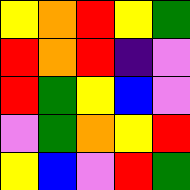[["yellow", "orange", "red", "yellow", "green"], ["red", "orange", "red", "indigo", "violet"], ["red", "green", "yellow", "blue", "violet"], ["violet", "green", "orange", "yellow", "red"], ["yellow", "blue", "violet", "red", "green"]]